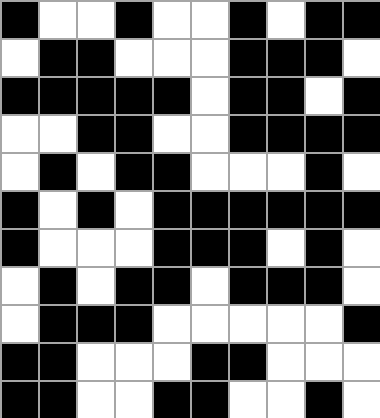[["black", "white", "white", "black", "white", "white", "black", "white", "black", "black"], ["white", "black", "black", "white", "white", "white", "black", "black", "black", "white"], ["black", "black", "black", "black", "black", "white", "black", "black", "white", "black"], ["white", "white", "black", "black", "white", "white", "black", "black", "black", "black"], ["white", "black", "white", "black", "black", "white", "white", "white", "black", "white"], ["black", "white", "black", "white", "black", "black", "black", "black", "black", "black"], ["black", "white", "white", "white", "black", "black", "black", "white", "black", "white"], ["white", "black", "white", "black", "black", "white", "black", "black", "black", "white"], ["white", "black", "black", "black", "white", "white", "white", "white", "white", "black"], ["black", "black", "white", "white", "white", "black", "black", "white", "white", "white"], ["black", "black", "white", "white", "black", "black", "white", "white", "black", "white"]]